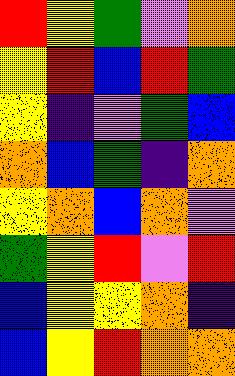[["red", "yellow", "green", "violet", "orange"], ["yellow", "red", "blue", "red", "green"], ["yellow", "indigo", "violet", "green", "blue"], ["orange", "blue", "green", "indigo", "orange"], ["yellow", "orange", "blue", "orange", "violet"], ["green", "yellow", "red", "violet", "red"], ["blue", "yellow", "yellow", "orange", "indigo"], ["blue", "yellow", "red", "orange", "orange"]]